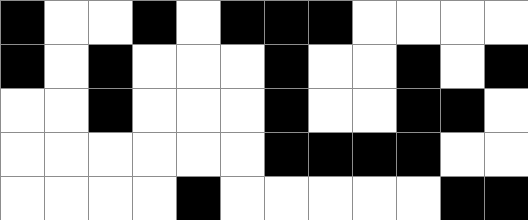[["black", "white", "white", "black", "white", "black", "black", "black", "white", "white", "white", "white"], ["black", "white", "black", "white", "white", "white", "black", "white", "white", "black", "white", "black"], ["white", "white", "black", "white", "white", "white", "black", "white", "white", "black", "black", "white"], ["white", "white", "white", "white", "white", "white", "black", "black", "black", "black", "white", "white"], ["white", "white", "white", "white", "black", "white", "white", "white", "white", "white", "black", "black"]]